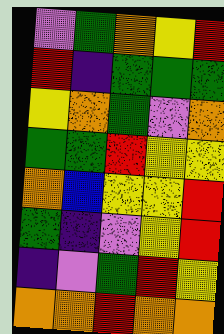[["violet", "green", "orange", "yellow", "red"], ["red", "indigo", "green", "green", "green"], ["yellow", "orange", "green", "violet", "orange"], ["green", "green", "red", "yellow", "yellow"], ["orange", "blue", "yellow", "yellow", "red"], ["green", "indigo", "violet", "yellow", "red"], ["indigo", "violet", "green", "red", "yellow"], ["orange", "orange", "red", "orange", "orange"]]